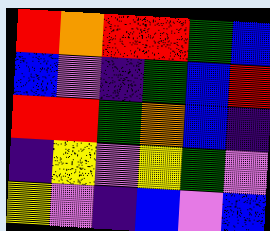[["red", "orange", "red", "red", "green", "blue"], ["blue", "violet", "indigo", "green", "blue", "red"], ["red", "red", "green", "orange", "blue", "indigo"], ["indigo", "yellow", "violet", "yellow", "green", "violet"], ["yellow", "violet", "indigo", "blue", "violet", "blue"]]